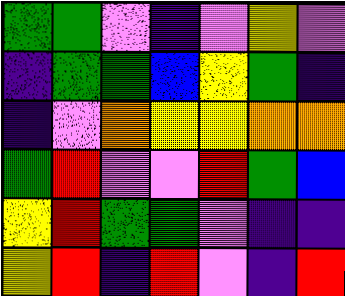[["green", "green", "violet", "indigo", "violet", "yellow", "violet"], ["indigo", "green", "green", "blue", "yellow", "green", "indigo"], ["indigo", "violet", "orange", "yellow", "yellow", "orange", "orange"], ["green", "red", "violet", "violet", "red", "green", "blue"], ["yellow", "red", "green", "green", "violet", "indigo", "indigo"], ["yellow", "red", "indigo", "red", "violet", "indigo", "red"]]